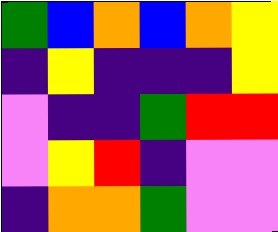[["green", "blue", "orange", "blue", "orange", "yellow"], ["indigo", "yellow", "indigo", "indigo", "indigo", "yellow"], ["violet", "indigo", "indigo", "green", "red", "red"], ["violet", "yellow", "red", "indigo", "violet", "violet"], ["indigo", "orange", "orange", "green", "violet", "violet"]]